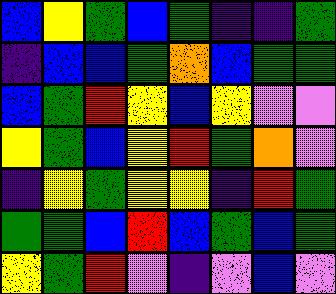[["blue", "yellow", "green", "blue", "green", "indigo", "indigo", "green"], ["indigo", "blue", "blue", "green", "orange", "blue", "green", "green"], ["blue", "green", "red", "yellow", "blue", "yellow", "violet", "violet"], ["yellow", "green", "blue", "yellow", "red", "green", "orange", "violet"], ["indigo", "yellow", "green", "yellow", "yellow", "indigo", "red", "green"], ["green", "green", "blue", "red", "blue", "green", "blue", "green"], ["yellow", "green", "red", "violet", "indigo", "violet", "blue", "violet"]]